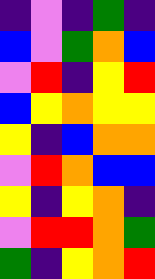[["indigo", "violet", "indigo", "green", "indigo"], ["blue", "violet", "green", "orange", "blue"], ["violet", "red", "indigo", "yellow", "red"], ["blue", "yellow", "orange", "yellow", "yellow"], ["yellow", "indigo", "blue", "orange", "orange"], ["violet", "red", "orange", "blue", "blue"], ["yellow", "indigo", "yellow", "orange", "indigo"], ["violet", "red", "red", "orange", "green"], ["green", "indigo", "yellow", "orange", "red"]]